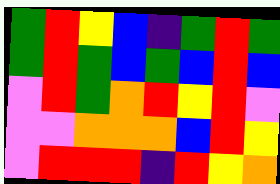[["green", "red", "yellow", "blue", "indigo", "green", "red", "green"], ["green", "red", "green", "blue", "green", "blue", "red", "blue"], ["violet", "red", "green", "orange", "red", "yellow", "red", "violet"], ["violet", "violet", "orange", "orange", "orange", "blue", "red", "yellow"], ["violet", "red", "red", "red", "indigo", "red", "yellow", "orange"]]